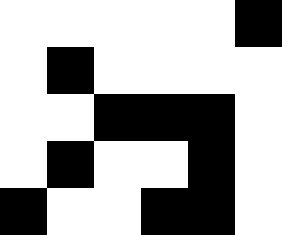[["white", "white", "white", "white", "white", "black"], ["white", "black", "white", "white", "white", "white"], ["white", "white", "black", "black", "black", "white"], ["white", "black", "white", "white", "black", "white"], ["black", "white", "white", "black", "black", "white"]]